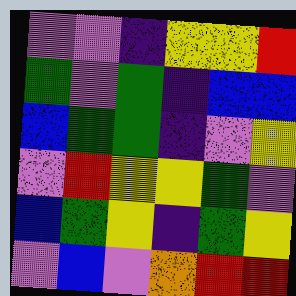[["violet", "violet", "indigo", "yellow", "yellow", "red"], ["green", "violet", "green", "indigo", "blue", "blue"], ["blue", "green", "green", "indigo", "violet", "yellow"], ["violet", "red", "yellow", "yellow", "green", "violet"], ["blue", "green", "yellow", "indigo", "green", "yellow"], ["violet", "blue", "violet", "orange", "red", "red"]]